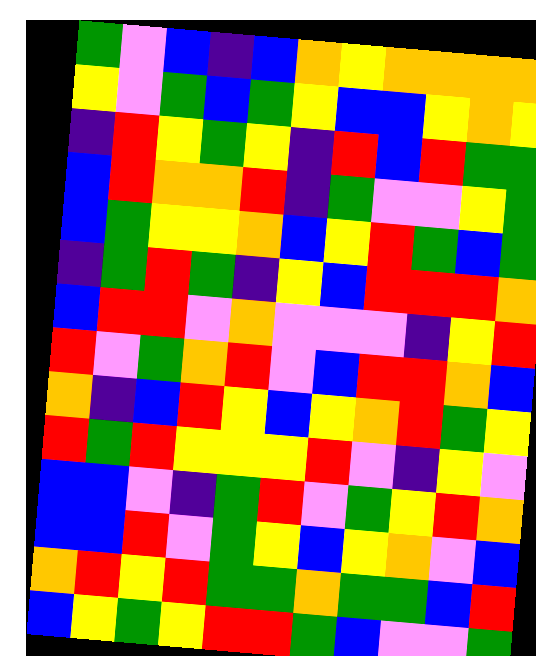[["green", "violet", "blue", "indigo", "blue", "orange", "yellow", "orange", "orange", "orange", "orange"], ["yellow", "violet", "green", "blue", "green", "yellow", "blue", "blue", "yellow", "orange", "yellow"], ["indigo", "red", "yellow", "green", "yellow", "indigo", "red", "blue", "red", "green", "green"], ["blue", "red", "orange", "orange", "red", "indigo", "green", "violet", "violet", "yellow", "green"], ["blue", "green", "yellow", "yellow", "orange", "blue", "yellow", "red", "green", "blue", "green"], ["indigo", "green", "red", "green", "indigo", "yellow", "blue", "red", "red", "red", "orange"], ["blue", "red", "red", "violet", "orange", "violet", "violet", "violet", "indigo", "yellow", "red"], ["red", "violet", "green", "orange", "red", "violet", "blue", "red", "red", "orange", "blue"], ["orange", "indigo", "blue", "red", "yellow", "blue", "yellow", "orange", "red", "green", "yellow"], ["red", "green", "red", "yellow", "yellow", "yellow", "red", "violet", "indigo", "yellow", "violet"], ["blue", "blue", "violet", "indigo", "green", "red", "violet", "green", "yellow", "red", "orange"], ["blue", "blue", "red", "violet", "green", "yellow", "blue", "yellow", "orange", "violet", "blue"], ["orange", "red", "yellow", "red", "green", "green", "orange", "green", "green", "blue", "red"], ["blue", "yellow", "green", "yellow", "red", "red", "green", "blue", "violet", "violet", "green"]]